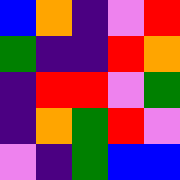[["blue", "orange", "indigo", "violet", "red"], ["green", "indigo", "indigo", "red", "orange"], ["indigo", "red", "red", "violet", "green"], ["indigo", "orange", "green", "red", "violet"], ["violet", "indigo", "green", "blue", "blue"]]